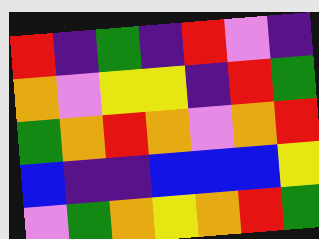[["red", "indigo", "green", "indigo", "red", "violet", "indigo"], ["orange", "violet", "yellow", "yellow", "indigo", "red", "green"], ["green", "orange", "red", "orange", "violet", "orange", "red"], ["blue", "indigo", "indigo", "blue", "blue", "blue", "yellow"], ["violet", "green", "orange", "yellow", "orange", "red", "green"]]